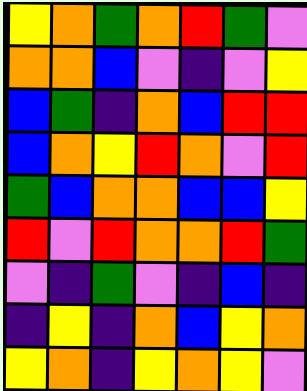[["yellow", "orange", "green", "orange", "red", "green", "violet"], ["orange", "orange", "blue", "violet", "indigo", "violet", "yellow"], ["blue", "green", "indigo", "orange", "blue", "red", "red"], ["blue", "orange", "yellow", "red", "orange", "violet", "red"], ["green", "blue", "orange", "orange", "blue", "blue", "yellow"], ["red", "violet", "red", "orange", "orange", "red", "green"], ["violet", "indigo", "green", "violet", "indigo", "blue", "indigo"], ["indigo", "yellow", "indigo", "orange", "blue", "yellow", "orange"], ["yellow", "orange", "indigo", "yellow", "orange", "yellow", "violet"]]